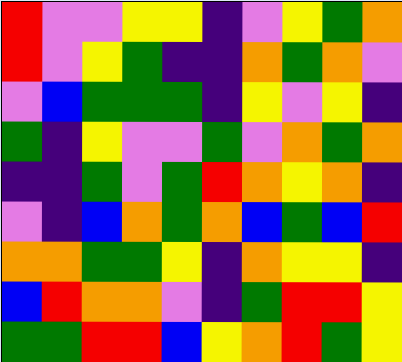[["red", "violet", "violet", "yellow", "yellow", "indigo", "violet", "yellow", "green", "orange"], ["red", "violet", "yellow", "green", "indigo", "indigo", "orange", "green", "orange", "violet"], ["violet", "blue", "green", "green", "green", "indigo", "yellow", "violet", "yellow", "indigo"], ["green", "indigo", "yellow", "violet", "violet", "green", "violet", "orange", "green", "orange"], ["indigo", "indigo", "green", "violet", "green", "red", "orange", "yellow", "orange", "indigo"], ["violet", "indigo", "blue", "orange", "green", "orange", "blue", "green", "blue", "red"], ["orange", "orange", "green", "green", "yellow", "indigo", "orange", "yellow", "yellow", "indigo"], ["blue", "red", "orange", "orange", "violet", "indigo", "green", "red", "red", "yellow"], ["green", "green", "red", "red", "blue", "yellow", "orange", "red", "green", "yellow"]]